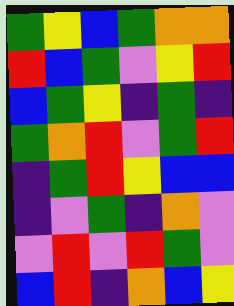[["green", "yellow", "blue", "green", "orange", "orange"], ["red", "blue", "green", "violet", "yellow", "red"], ["blue", "green", "yellow", "indigo", "green", "indigo"], ["green", "orange", "red", "violet", "green", "red"], ["indigo", "green", "red", "yellow", "blue", "blue"], ["indigo", "violet", "green", "indigo", "orange", "violet"], ["violet", "red", "violet", "red", "green", "violet"], ["blue", "red", "indigo", "orange", "blue", "yellow"]]